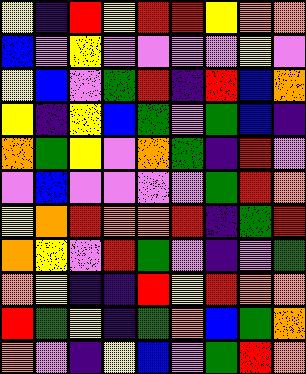[["yellow", "indigo", "red", "yellow", "red", "red", "yellow", "orange", "orange"], ["blue", "violet", "yellow", "violet", "violet", "violet", "violet", "yellow", "violet"], ["yellow", "blue", "violet", "green", "red", "indigo", "red", "blue", "orange"], ["yellow", "indigo", "yellow", "blue", "green", "violet", "green", "blue", "indigo"], ["orange", "green", "yellow", "violet", "orange", "green", "indigo", "red", "violet"], ["violet", "blue", "violet", "violet", "violet", "violet", "green", "red", "orange"], ["yellow", "orange", "red", "orange", "orange", "red", "indigo", "green", "red"], ["orange", "yellow", "violet", "red", "green", "violet", "indigo", "violet", "green"], ["orange", "yellow", "indigo", "indigo", "red", "yellow", "red", "orange", "orange"], ["red", "green", "yellow", "indigo", "green", "orange", "blue", "green", "orange"], ["orange", "violet", "indigo", "yellow", "blue", "violet", "green", "red", "orange"]]